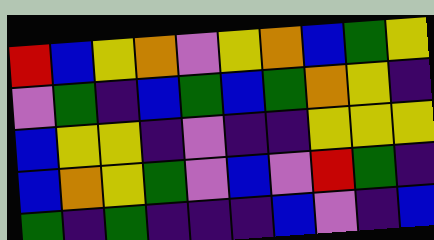[["red", "blue", "yellow", "orange", "violet", "yellow", "orange", "blue", "green", "yellow"], ["violet", "green", "indigo", "blue", "green", "blue", "green", "orange", "yellow", "indigo"], ["blue", "yellow", "yellow", "indigo", "violet", "indigo", "indigo", "yellow", "yellow", "yellow"], ["blue", "orange", "yellow", "green", "violet", "blue", "violet", "red", "green", "indigo"], ["green", "indigo", "green", "indigo", "indigo", "indigo", "blue", "violet", "indigo", "blue"]]